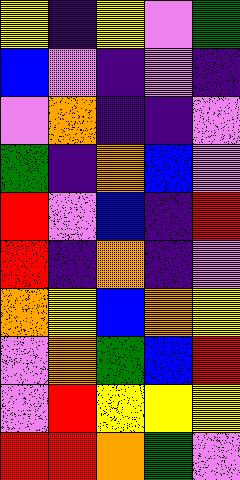[["yellow", "indigo", "yellow", "violet", "green"], ["blue", "violet", "indigo", "violet", "indigo"], ["violet", "orange", "indigo", "indigo", "violet"], ["green", "indigo", "orange", "blue", "violet"], ["red", "violet", "blue", "indigo", "red"], ["red", "indigo", "orange", "indigo", "violet"], ["orange", "yellow", "blue", "orange", "yellow"], ["violet", "orange", "green", "blue", "red"], ["violet", "red", "yellow", "yellow", "yellow"], ["red", "red", "orange", "green", "violet"]]